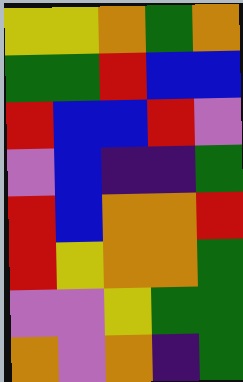[["yellow", "yellow", "orange", "green", "orange"], ["green", "green", "red", "blue", "blue"], ["red", "blue", "blue", "red", "violet"], ["violet", "blue", "indigo", "indigo", "green"], ["red", "blue", "orange", "orange", "red"], ["red", "yellow", "orange", "orange", "green"], ["violet", "violet", "yellow", "green", "green"], ["orange", "violet", "orange", "indigo", "green"]]